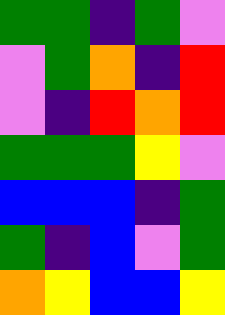[["green", "green", "indigo", "green", "violet"], ["violet", "green", "orange", "indigo", "red"], ["violet", "indigo", "red", "orange", "red"], ["green", "green", "green", "yellow", "violet"], ["blue", "blue", "blue", "indigo", "green"], ["green", "indigo", "blue", "violet", "green"], ["orange", "yellow", "blue", "blue", "yellow"]]